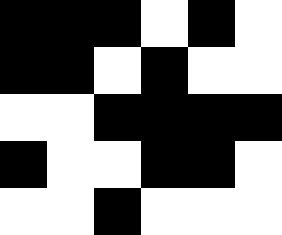[["black", "black", "black", "white", "black", "white"], ["black", "black", "white", "black", "white", "white"], ["white", "white", "black", "black", "black", "black"], ["black", "white", "white", "black", "black", "white"], ["white", "white", "black", "white", "white", "white"]]